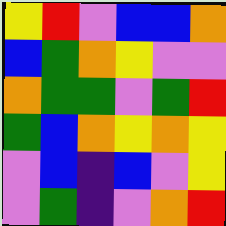[["yellow", "red", "violet", "blue", "blue", "orange"], ["blue", "green", "orange", "yellow", "violet", "violet"], ["orange", "green", "green", "violet", "green", "red"], ["green", "blue", "orange", "yellow", "orange", "yellow"], ["violet", "blue", "indigo", "blue", "violet", "yellow"], ["violet", "green", "indigo", "violet", "orange", "red"]]